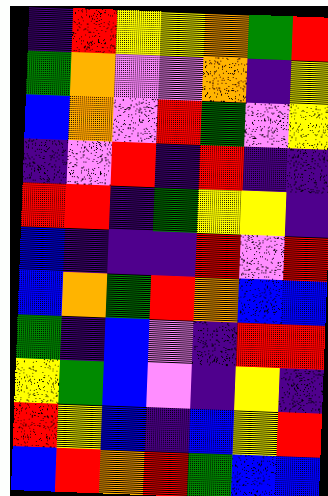[["indigo", "red", "yellow", "yellow", "orange", "green", "red"], ["green", "orange", "violet", "violet", "orange", "indigo", "yellow"], ["blue", "orange", "violet", "red", "green", "violet", "yellow"], ["indigo", "violet", "red", "indigo", "red", "indigo", "indigo"], ["red", "red", "indigo", "green", "yellow", "yellow", "indigo"], ["blue", "indigo", "indigo", "indigo", "red", "violet", "red"], ["blue", "orange", "green", "red", "orange", "blue", "blue"], ["green", "indigo", "blue", "violet", "indigo", "red", "red"], ["yellow", "green", "blue", "violet", "indigo", "yellow", "indigo"], ["red", "yellow", "blue", "indigo", "blue", "yellow", "red"], ["blue", "red", "orange", "red", "green", "blue", "blue"]]